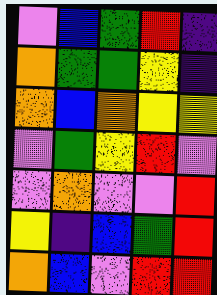[["violet", "blue", "green", "red", "indigo"], ["orange", "green", "green", "yellow", "indigo"], ["orange", "blue", "orange", "yellow", "yellow"], ["violet", "green", "yellow", "red", "violet"], ["violet", "orange", "violet", "violet", "red"], ["yellow", "indigo", "blue", "green", "red"], ["orange", "blue", "violet", "red", "red"]]